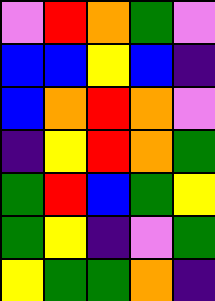[["violet", "red", "orange", "green", "violet"], ["blue", "blue", "yellow", "blue", "indigo"], ["blue", "orange", "red", "orange", "violet"], ["indigo", "yellow", "red", "orange", "green"], ["green", "red", "blue", "green", "yellow"], ["green", "yellow", "indigo", "violet", "green"], ["yellow", "green", "green", "orange", "indigo"]]